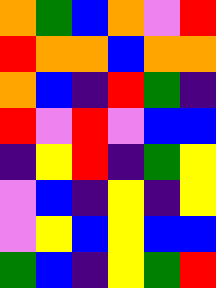[["orange", "green", "blue", "orange", "violet", "red"], ["red", "orange", "orange", "blue", "orange", "orange"], ["orange", "blue", "indigo", "red", "green", "indigo"], ["red", "violet", "red", "violet", "blue", "blue"], ["indigo", "yellow", "red", "indigo", "green", "yellow"], ["violet", "blue", "indigo", "yellow", "indigo", "yellow"], ["violet", "yellow", "blue", "yellow", "blue", "blue"], ["green", "blue", "indigo", "yellow", "green", "red"]]